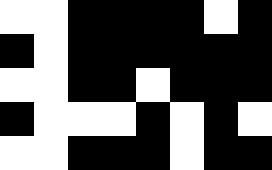[["white", "white", "black", "black", "black", "black", "white", "black"], ["black", "white", "black", "black", "black", "black", "black", "black"], ["white", "white", "black", "black", "white", "black", "black", "black"], ["black", "white", "white", "white", "black", "white", "black", "white"], ["white", "white", "black", "black", "black", "white", "black", "black"]]